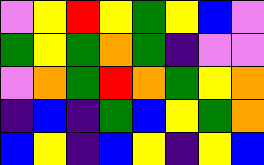[["violet", "yellow", "red", "yellow", "green", "yellow", "blue", "violet"], ["green", "yellow", "green", "orange", "green", "indigo", "violet", "violet"], ["violet", "orange", "green", "red", "orange", "green", "yellow", "orange"], ["indigo", "blue", "indigo", "green", "blue", "yellow", "green", "orange"], ["blue", "yellow", "indigo", "blue", "yellow", "indigo", "yellow", "blue"]]